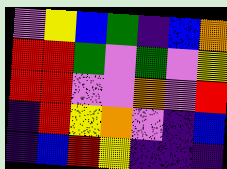[["violet", "yellow", "blue", "green", "indigo", "blue", "orange"], ["red", "red", "green", "violet", "green", "violet", "yellow"], ["red", "red", "violet", "violet", "orange", "violet", "red"], ["indigo", "red", "yellow", "orange", "violet", "indigo", "blue"], ["indigo", "blue", "red", "yellow", "indigo", "indigo", "indigo"]]